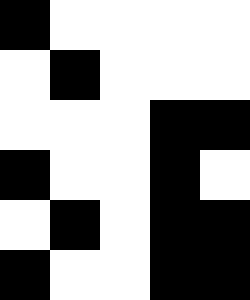[["black", "white", "white", "white", "white"], ["white", "black", "white", "white", "white"], ["white", "white", "white", "black", "black"], ["black", "white", "white", "black", "white"], ["white", "black", "white", "black", "black"], ["black", "white", "white", "black", "black"]]